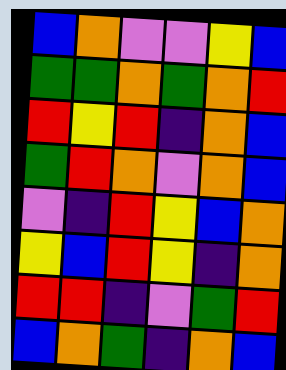[["blue", "orange", "violet", "violet", "yellow", "blue"], ["green", "green", "orange", "green", "orange", "red"], ["red", "yellow", "red", "indigo", "orange", "blue"], ["green", "red", "orange", "violet", "orange", "blue"], ["violet", "indigo", "red", "yellow", "blue", "orange"], ["yellow", "blue", "red", "yellow", "indigo", "orange"], ["red", "red", "indigo", "violet", "green", "red"], ["blue", "orange", "green", "indigo", "orange", "blue"]]